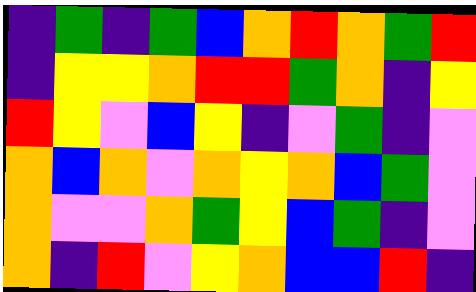[["indigo", "green", "indigo", "green", "blue", "orange", "red", "orange", "green", "red"], ["indigo", "yellow", "yellow", "orange", "red", "red", "green", "orange", "indigo", "yellow"], ["red", "yellow", "violet", "blue", "yellow", "indigo", "violet", "green", "indigo", "violet"], ["orange", "blue", "orange", "violet", "orange", "yellow", "orange", "blue", "green", "violet"], ["orange", "violet", "violet", "orange", "green", "yellow", "blue", "green", "indigo", "violet"], ["orange", "indigo", "red", "violet", "yellow", "orange", "blue", "blue", "red", "indigo"]]